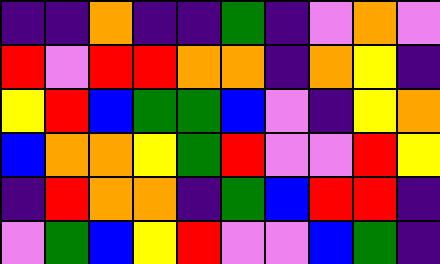[["indigo", "indigo", "orange", "indigo", "indigo", "green", "indigo", "violet", "orange", "violet"], ["red", "violet", "red", "red", "orange", "orange", "indigo", "orange", "yellow", "indigo"], ["yellow", "red", "blue", "green", "green", "blue", "violet", "indigo", "yellow", "orange"], ["blue", "orange", "orange", "yellow", "green", "red", "violet", "violet", "red", "yellow"], ["indigo", "red", "orange", "orange", "indigo", "green", "blue", "red", "red", "indigo"], ["violet", "green", "blue", "yellow", "red", "violet", "violet", "blue", "green", "indigo"]]